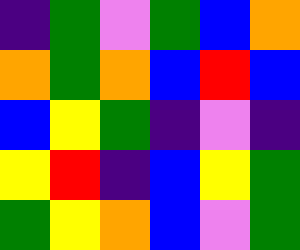[["indigo", "green", "violet", "green", "blue", "orange"], ["orange", "green", "orange", "blue", "red", "blue"], ["blue", "yellow", "green", "indigo", "violet", "indigo"], ["yellow", "red", "indigo", "blue", "yellow", "green"], ["green", "yellow", "orange", "blue", "violet", "green"]]